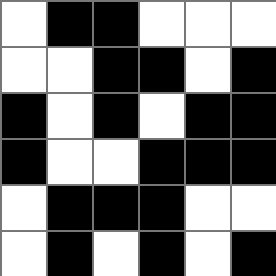[["white", "black", "black", "white", "white", "white"], ["white", "white", "black", "black", "white", "black"], ["black", "white", "black", "white", "black", "black"], ["black", "white", "white", "black", "black", "black"], ["white", "black", "black", "black", "white", "white"], ["white", "black", "white", "black", "white", "black"]]